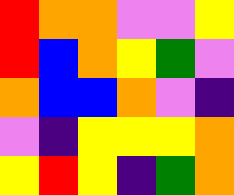[["red", "orange", "orange", "violet", "violet", "yellow"], ["red", "blue", "orange", "yellow", "green", "violet"], ["orange", "blue", "blue", "orange", "violet", "indigo"], ["violet", "indigo", "yellow", "yellow", "yellow", "orange"], ["yellow", "red", "yellow", "indigo", "green", "orange"]]